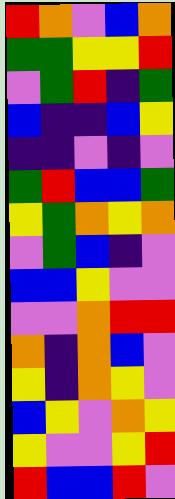[["red", "orange", "violet", "blue", "orange"], ["green", "green", "yellow", "yellow", "red"], ["violet", "green", "red", "indigo", "green"], ["blue", "indigo", "indigo", "blue", "yellow"], ["indigo", "indigo", "violet", "indigo", "violet"], ["green", "red", "blue", "blue", "green"], ["yellow", "green", "orange", "yellow", "orange"], ["violet", "green", "blue", "indigo", "violet"], ["blue", "blue", "yellow", "violet", "violet"], ["violet", "violet", "orange", "red", "red"], ["orange", "indigo", "orange", "blue", "violet"], ["yellow", "indigo", "orange", "yellow", "violet"], ["blue", "yellow", "violet", "orange", "yellow"], ["yellow", "violet", "violet", "yellow", "red"], ["red", "blue", "blue", "red", "violet"]]